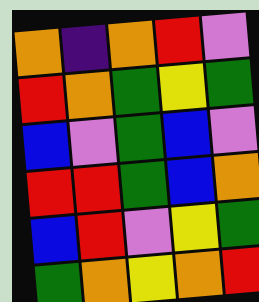[["orange", "indigo", "orange", "red", "violet"], ["red", "orange", "green", "yellow", "green"], ["blue", "violet", "green", "blue", "violet"], ["red", "red", "green", "blue", "orange"], ["blue", "red", "violet", "yellow", "green"], ["green", "orange", "yellow", "orange", "red"]]